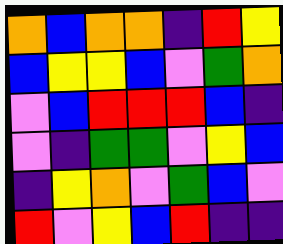[["orange", "blue", "orange", "orange", "indigo", "red", "yellow"], ["blue", "yellow", "yellow", "blue", "violet", "green", "orange"], ["violet", "blue", "red", "red", "red", "blue", "indigo"], ["violet", "indigo", "green", "green", "violet", "yellow", "blue"], ["indigo", "yellow", "orange", "violet", "green", "blue", "violet"], ["red", "violet", "yellow", "blue", "red", "indigo", "indigo"]]